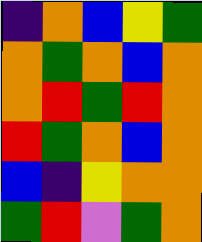[["indigo", "orange", "blue", "yellow", "green"], ["orange", "green", "orange", "blue", "orange"], ["orange", "red", "green", "red", "orange"], ["red", "green", "orange", "blue", "orange"], ["blue", "indigo", "yellow", "orange", "orange"], ["green", "red", "violet", "green", "orange"]]